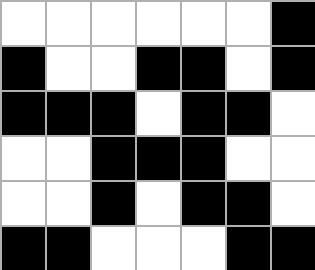[["white", "white", "white", "white", "white", "white", "black"], ["black", "white", "white", "black", "black", "white", "black"], ["black", "black", "black", "white", "black", "black", "white"], ["white", "white", "black", "black", "black", "white", "white"], ["white", "white", "black", "white", "black", "black", "white"], ["black", "black", "white", "white", "white", "black", "black"]]